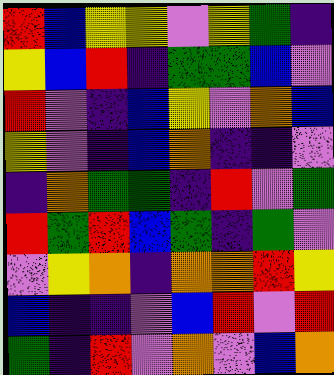[["red", "blue", "yellow", "yellow", "violet", "yellow", "green", "indigo"], ["yellow", "blue", "red", "indigo", "green", "green", "blue", "violet"], ["red", "violet", "indigo", "blue", "yellow", "violet", "orange", "blue"], ["yellow", "violet", "indigo", "blue", "orange", "indigo", "indigo", "violet"], ["indigo", "orange", "green", "green", "indigo", "red", "violet", "green"], ["red", "green", "red", "blue", "green", "indigo", "green", "violet"], ["violet", "yellow", "orange", "indigo", "orange", "orange", "red", "yellow"], ["blue", "indigo", "indigo", "violet", "blue", "red", "violet", "red"], ["green", "indigo", "red", "violet", "orange", "violet", "blue", "orange"]]